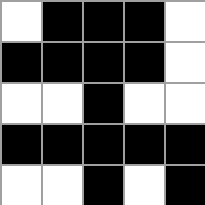[["white", "black", "black", "black", "white"], ["black", "black", "black", "black", "white"], ["white", "white", "black", "white", "white"], ["black", "black", "black", "black", "black"], ["white", "white", "black", "white", "black"]]